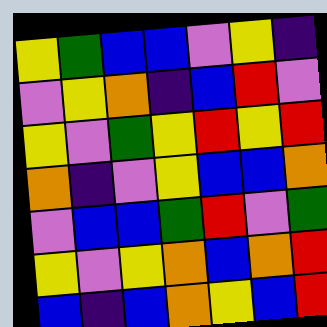[["yellow", "green", "blue", "blue", "violet", "yellow", "indigo"], ["violet", "yellow", "orange", "indigo", "blue", "red", "violet"], ["yellow", "violet", "green", "yellow", "red", "yellow", "red"], ["orange", "indigo", "violet", "yellow", "blue", "blue", "orange"], ["violet", "blue", "blue", "green", "red", "violet", "green"], ["yellow", "violet", "yellow", "orange", "blue", "orange", "red"], ["blue", "indigo", "blue", "orange", "yellow", "blue", "red"]]